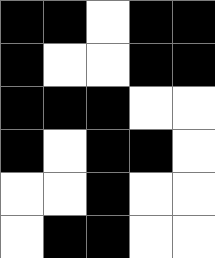[["black", "black", "white", "black", "black"], ["black", "white", "white", "black", "black"], ["black", "black", "black", "white", "white"], ["black", "white", "black", "black", "white"], ["white", "white", "black", "white", "white"], ["white", "black", "black", "white", "white"]]